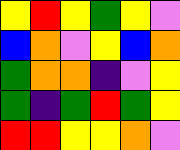[["yellow", "red", "yellow", "green", "yellow", "violet"], ["blue", "orange", "violet", "yellow", "blue", "orange"], ["green", "orange", "orange", "indigo", "violet", "yellow"], ["green", "indigo", "green", "red", "green", "yellow"], ["red", "red", "yellow", "yellow", "orange", "violet"]]